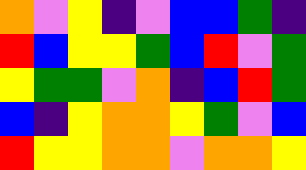[["orange", "violet", "yellow", "indigo", "violet", "blue", "blue", "green", "indigo"], ["red", "blue", "yellow", "yellow", "green", "blue", "red", "violet", "green"], ["yellow", "green", "green", "violet", "orange", "indigo", "blue", "red", "green"], ["blue", "indigo", "yellow", "orange", "orange", "yellow", "green", "violet", "blue"], ["red", "yellow", "yellow", "orange", "orange", "violet", "orange", "orange", "yellow"]]